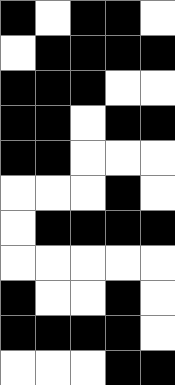[["black", "white", "black", "black", "white"], ["white", "black", "black", "black", "black"], ["black", "black", "black", "white", "white"], ["black", "black", "white", "black", "black"], ["black", "black", "white", "white", "white"], ["white", "white", "white", "black", "white"], ["white", "black", "black", "black", "black"], ["white", "white", "white", "white", "white"], ["black", "white", "white", "black", "white"], ["black", "black", "black", "black", "white"], ["white", "white", "white", "black", "black"]]